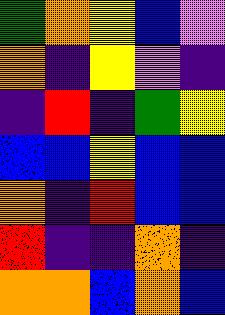[["green", "orange", "yellow", "blue", "violet"], ["orange", "indigo", "yellow", "violet", "indigo"], ["indigo", "red", "indigo", "green", "yellow"], ["blue", "blue", "yellow", "blue", "blue"], ["orange", "indigo", "red", "blue", "blue"], ["red", "indigo", "indigo", "orange", "indigo"], ["orange", "orange", "blue", "orange", "blue"]]